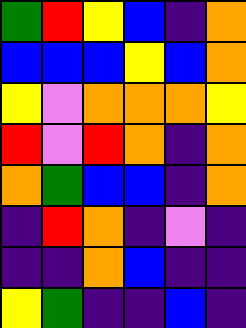[["green", "red", "yellow", "blue", "indigo", "orange"], ["blue", "blue", "blue", "yellow", "blue", "orange"], ["yellow", "violet", "orange", "orange", "orange", "yellow"], ["red", "violet", "red", "orange", "indigo", "orange"], ["orange", "green", "blue", "blue", "indigo", "orange"], ["indigo", "red", "orange", "indigo", "violet", "indigo"], ["indigo", "indigo", "orange", "blue", "indigo", "indigo"], ["yellow", "green", "indigo", "indigo", "blue", "indigo"]]